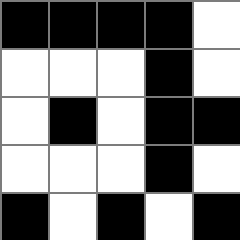[["black", "black", "black", "black", "white"], ["white", "white", "white", "black", "white"], ["white", "black", "white", "black", "black"], ["white", "white", "white", "black", "white"], ["black", "white", "black", "white", "black"]]